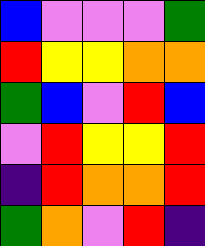[["blue", "violet", "violet", "violet", "green"], ["red", "yellow", "yellow", "orange", "orange"], ["green", "blue", "violet", "red", "blue"], ["violet", "red", "yellow", "yellow", "red"], ["indigo", "red", "orange", "orange", "red"], ["green", "orange", "violet", "red", "indigo"]]